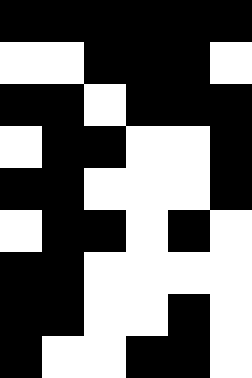[["black", "black", "black", "black", "black", "black"], ["white", "white", "black", "black", "black", "white"], ["black", "black", "white", "black", "black", "black"], ["white", "black", "black", "white", "white", "black"], ["black", "black", "white", "white", "white", "black"], ["white", "black", "black", "white", "black", "white"], ["black", "black", "white", "white", "white", "white"], ["black", "black", "white", "white", "black", "white"], ["black", "white", "white", "black", "black", "white"]]